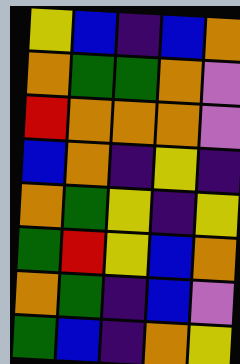[["yellow", "blue", "indigo", "blue", "orange"], ["orange", "green", "green", "orange", "violet"], ["red", "orange", "orange", "orange", "violet"], ["blue", "orange", "indigo", "yellow", "indigo"], ["orange", "green", "yellow", "indigo", "yellow"], ["green", "red", "yellow", "blue", "orange"], ["orange", "green", "indigo", "blue", "violet"], ["green", "blue", "indigo", "orange", "yellow"]]